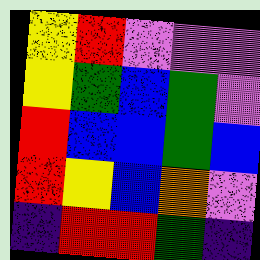[["yellow", "red", "violet", "violet", "violet"], ["yellow", "green", "blue", "green", "violet"], ["red", "blue", "blue", "green", "blue"], ["red", "yellow", "blue", "orange", "violet"], ["indigo", "red", "red", "green", "indigo"]]